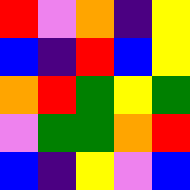[["red", "violet", "orange", "indigo", "yellow"], ["blue", "indigo", "red", "blue", "yellow"], ["orange", "red", "green", "yellow", "green"], ["violet", "green", "green", "orange", "red"], ["blue", "indigo", "yellow", "violet", "blue"]]